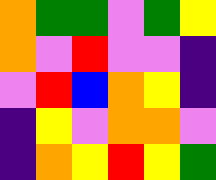[["orange", "green", "green", "violet", "green", "yellow"], ["orange", "violet", "red", "violet", "violet", "indigo"], ["violet", "red", "blue", "orange", "yellow", "indigo"], ["indigo", "yellow", "violet", "orange", "orange", "violet"], ["indigo", "orange", "yellow", "red", "yellow", "green"]]